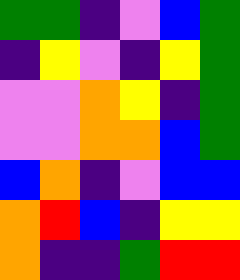[["green", "green", "indigo", "violet", "blue", "green"], ["indigo", "yellow", "violet", "indigo", "yellow", "green"], ["violet", "violet", "orange", "yellow", "indigo", "green"], ["violet", "violet", "orange", "orange", "blue", "green"], ["blue", "orange", "indigo", "violet", "blue", "blue"], ["orange", "red", "blue", "indigo", "yellow", "yellow"], ["orange", "indigo", "indigo", "green", "red", "red"]]